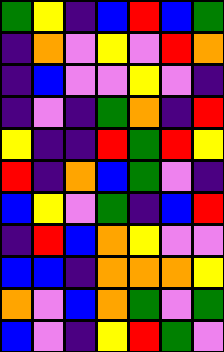[["green", "yellow", "indigo", "blue", "red", "blue", "green"], ["indigo", "orange", "violet", "yellow", "violet", "red", "orange"], ["indigo", "blue", "violet", "violet", "yellow", "violet", "indigo"], ["indigo", "violet", "indigo", "green", "orange", "indigo", "red"], ["yellow", "indigo", "indigo", "red", "green", "red", "yellow"], ["red", "indigo", "orange", "blue", "green", "violet", "indigo"], ["blue", "yellow", "violet", "green", "indigo", "blue", "red"], ["indigo", "red", "blue", "orange", "yellow", "violet", "violet"], ["blue", "blue", "indigo", "orange", "orange", "orange", "yellow"], ["orange", "violet", "blue", "orange", "green", "violet", "green"], ["blue", "violet", "indigo", "yellow", "red", "green", "violet"]]